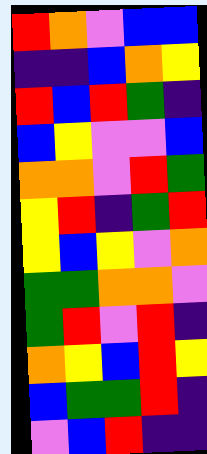[["red", "orange", "violet", "blue", "blue"], ["indigo", "indigo", "blue", "orange", "yellow"], ["red", "blue", "red", "green", "indigo"], ["blue", "yellow", "violet", "violet", "blue"], ["orange", "orange", "violet", "red", "green"], ["yellow", "red", "indigo", "green", "red"], ["yellow", "blue", "yellow", "violet", "orange"], ["green", "green", "orange", "orange", "violet"], ["green", "red", "violet", "red", "indigo"], ["orange", "yellow", "blue", "red", "yellow"], ["blue", "green", "green", "red", "indigo"], ["violet", "blue", "red", "indigo", "indigo"]]